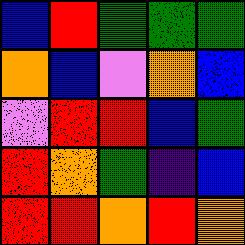[["blue", "red", "green", "green", "green"], ["orange", "blue", "violet", "orange", "blue"], ["violet", "red", "red", "blue", "green"], ["red", "orange", "green", "indigo", "blue"], ["red", "red", "orange", "red", "orange"]]